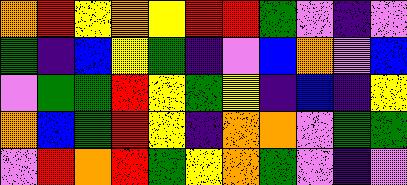[["orange", "red", "yellow", "orange", "yellow", "red", "red", "green", "violet", "indigo", "violet"], ["green", "indigo", "blue", "yellow", "green", "indigo", "violet", "blue", "orange", "violet", "blue"], ["violet", "green", "green", "red", "yellow", "green", "yellow", "indigo", "blue", "indigo", "yellow"], ["orange", "blue", "green", "red", "yellow", "indigo", "orange", "orange", "violet", "green", "green"], ["violet", "red", "orange", "red", "green", "yellow", "orange", "green", "violet", "indigo", "violet"]]